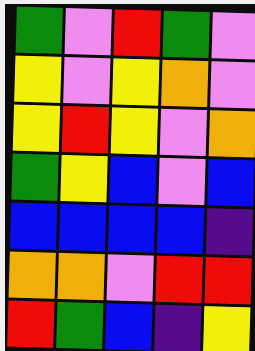[["green", "violet", "red", "green", "violet"], ["yellow", "violet", "yellow", "orange", "violet"], ["yellow", "red", "yellow", "violet", "orange"], ["green", "yellow", "blue", "violet", "blue"], ["blue", "blue", "blue", "blue", "indigo"], ["orange", "orange", "violet", "red", "red"], ["red", "green", "blue", "indigo", "yellow"]]